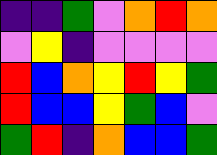[["indigo", "indigo", "green", "violet", "orange", "red", "orange"], ["violet", "yellow", "indigo", "violet", "violet", "violet", "violet"], ["red", "blue", "orange", "yellow", "red", "yellow", "green"], ["red", "blue", "blue", "yellow", "green", "blue", "violet"], ["green", "red", "indigo", "orange", "blue", "blue", "green"]]